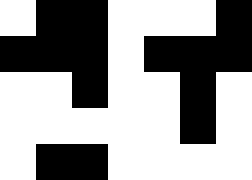[["white", "black", "black", "white", "white", "white", "black"], ["black", "black", "black", "white", "black", "black", "black"], ["white", "white", "black", "white", "white", "black", "white"], ["white", "white", "white", "white", "white", "black", "white"], ["white", "black", "black", "white", "white", "white", "white"]]